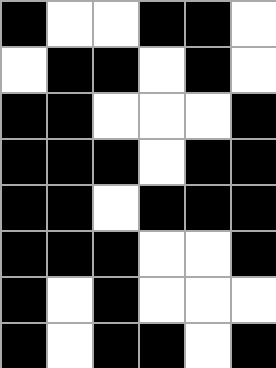[["black", "white", "white", "black", "black", "white"], ["white", "black", "black", "white", "black", "white"], ["black", "black", "white", "white", "white", "black"], ["black", "black", "black", "white", "black", "black"], ["black", "black", "white", "black", "black", "black"], ["black", "black", "black", "white", "white", "black"], ["black", "white", "black", "white", "white", "white"], ["black", "white", "black", "black", "white", "black"]]